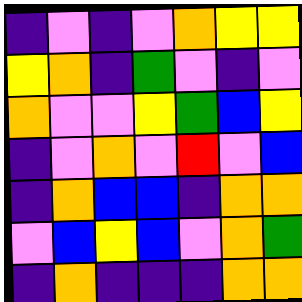[["indigo", "violet", "indigo", "violet", "orange", "yellow", "yellow"], ["yellow", "orange", "indigo", "green", "violet", "indigo", "violet"], ["orange", "violet", "violet", "yellow", "green", "blue", "yellow"], ["indigo", "violet", "orange", "violet", "red", "violet", "blue"], ["indigo", "orange", "blue", "blue", "indigo", "orange", "orange"], ["violet", "blue", "yellow", "blue", "violet", "orange", "green"], ["indigo", "orange", "indigo", "indigo", "indigo", "orange", "orange"]]